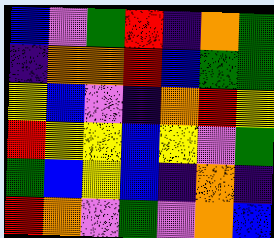[["blue", "violet", "green", "red", "indigo", "orange", "green"], ["indigo", "orange", "orange", "red", "blue", "green", "green"], ["yellow", "blue", "violet", "indigo", "orange", "red", "yellow"], ["red", "yellow", "yellow", "blue", "yellow", "violet", "green"], ["green", "blue", "yellow", "blue", "indigo", "orange", "indigo"], ["red", "orange", "violet", "green", "violet", "orange", "blue"]]